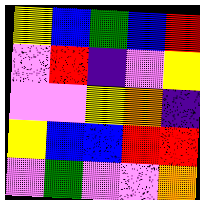[["yellow", "blue", "green", "blue", "red"], ["violet", "red", "indigo", "violet", "yellow"], ["violet", "violet", "yellow", "orange", "indigo"], ["yellow", "blue", "blue", "red", "red"], ["violet", "green", "violet", "violet", "orange"]]